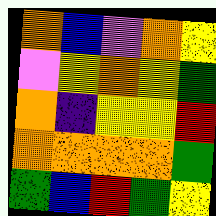[["orange", "blue", "violet", "orange", "yellow"], ["violet", "yellow", "orange", "yellow", "green"], ["orange", "indigo", "yellow", "yellow", "red"], ["orange", "orange", "orange", "orange", "green"], ["green", "blue", "red", "green", "yellow"]]